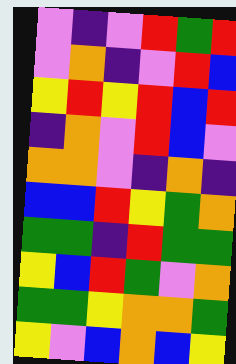[["violet", "indigo", "violet", "red", "green", "red"], ["violet", "orange", "indigo", "violet", "red", "blue"], ["yellow", "red", "yellow", "red", "blue", "red"], ["indigo", "orange", "violet", "red", "blue", "violet"], ["orange", "orange", "violet", "indigo", "orange", "indigo"], ["blue", "blue", "red", "yellow", "green", "orange"], ["green", "green", "indigo", "red", "green", "green"], ["yellow", "blue", "red", "green", "violet", "orange"], ["green", "green", "yellow", "orange", "orange", "green"], ["yellow", "violet", "blue", "orange", "blue", "yellow"]]